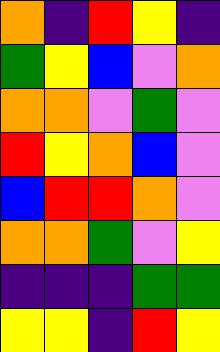[["orange", "indigo", "red", "yellow", "indigo"], ["green", "yellow", "blue", "violet", "orange"], ["orange", "orange", "violet", "green", "violet"], ["red", "yellow", "orange", "blue", "violet"], ["blue", "red", "red", "orange", "violet"], ["orange", "orange", "green", "violet", "yellow"], ["indigo", "indigo", "indigo", "green", "green"], ["yellow", "yellow", "indigo", "red", "yellow"]]